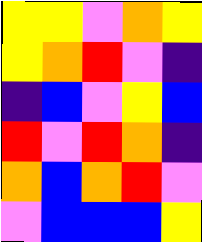[["yellow", "yellow", "violet", "orange", "yellow"], ["yellow", "orange", "red", "violet", "indigo"], ["indigo", "blue", "violet", "yellow", "blue"], ["red", "violet", "red", "orange", "indigo"], ["orange", "blue", "orange", "red", "violet"], ["violet", "blue", "blue", "blue", "yellow"]]